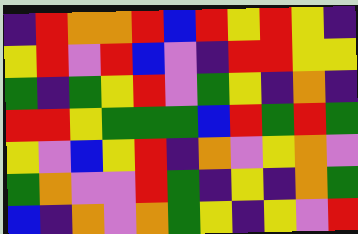[["indigo", "red", "orange", "orange", "red", "blue", "red", "yellow", "red", "yellow", "indigo"], ["yellow", "red", "violet", "red", "blue", "violet", "indigo", "red", "red", "yellow", "yellow"], ["green", "indigo", "green", "yellow", "red", "violet", "green", "yellow", "indigo", "orange", "indigo"], ["red", "red", "yellow", "green", "green", "green", "blue", "red", "green", "red", "green"], ["yellow", "violet", "blue", "yellow", "red", "indigo", "orange", "violet", "yellow", "orange", "violet"], ["green", "orange", "violet", "violet", "red", "green", "indigo", "yellow", "indigo", "orange", "green"], ["blue", "indigo", "orange", "violet", "orange", "green", "yellow", "indigo", "yellow", "violet", "red"]]